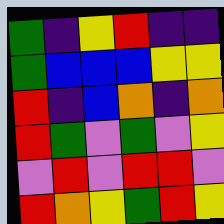[["green", "indigo", "yellow", "red", "indigo", "indigo"], ["green", "blue", "blue", "blue", "yellow", "yellow"], ["red", "indigo", "blue", "orange", "indigo", "orange"], ["red", "green", "violet", "green", "violet", "yellow"], ["violet", "red", "violet", "red", "red", "violet"], ["red", "orange", "yellow", "green", "red", "yellow"]]